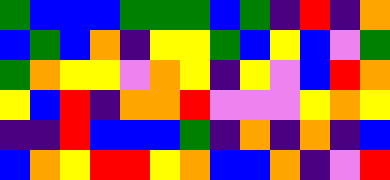[["green", "blue", "blue", "blue", "green", "green", "green", "blue", "green", "indigo", "red", "indigo", "orange"], ["blue", "green", "blue", "orange", "indigo", "yellow", "yellow", "green", "blue", "yellow", "blue", "violet", "green"], ["green", "orange", "yellow", "yellow", "violet", "orange", "yellow", "indigo", "yellow", "violet", "blue", "red", "orange"], ["yellow", "blue", "red", "indigo", "orange", "orange", "red", "violet", "violet", "violet", "yellow", "orange", "yellow"], ["indigo", "indigo", "red", "blue", "blue", "blue", "green", "indigo", "orange", "indigo", "orange", "indigo", "blue"], ["blue", "orange", "yellow", "red", "red", "yellow", "orange", "blue", "blue", "orange", "indigo", "violet", "red"]]